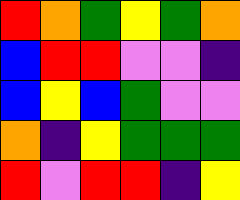[["red", "orange", "green", "yellow", "green", "orange"], ["blue", "red", "red", "violet", "violet", "indigo"], ["blue", "yellow", "blue", "green", "violet", "violet"], ["orange", "indigo", "yellow", "green", "green", "green"], ["red", "violet", "red", "red", "indigo", "yellow"]]